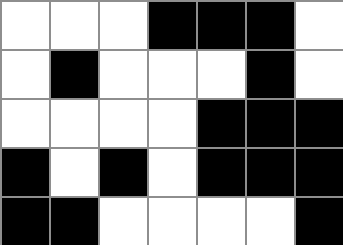[["white", "white", "white", "black", "black", "black", "white"], ["white", "black", "white", "white", "white", "black", "white"], ["white", "white", "white", "white", "black", "black", "black"], ["black", "white", "black", "white", "black", "black", "black"], ["black", "black", "white", "white", "white", "white", "black"]]